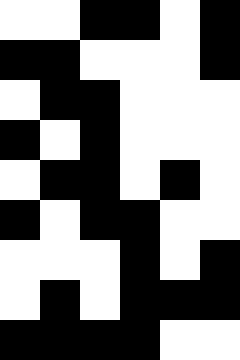[["white", "white", "black", "black", "white", "black"], ["black", "black", "white", "white", "white", "black"], ["white", "black", "black", "white", "white", "white"], ["black", "white", "black", "white", "white", "white"], ["white", "black", "black", "white", "black", "white"], ["black", "white", "black", "black", "white", "white"], ["white", "white", "white", "black", "white", "black"], ["white", "black", "white", "black", "black", "black"], ["black", "black", "black", "black", "white", "white"]]